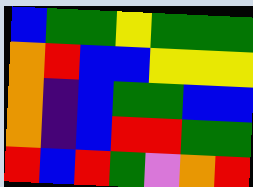[["blue", "green", "green", "yellow", "green", "green", "green"], ["orange", "red", "blue", "blue", "yellow", "yellow", "yellow"], ["orange", "indigo", "blue", "green", "green", "blue", "blue"], ["orange", "indigo", "blue", "red", "red", "green", "green"], ["red", "blue", "red", "green", "violet", "orange", "red"]]